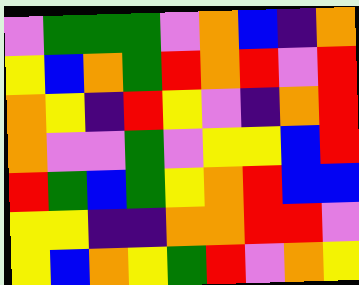[["violet", "green", "green", "green", "violet", "orange", "blue", "indigo", "orange"], ["yellow", "blue", "orange", "green", "red", "orange", "red", "violet", "red"], ["orange", "yellow", "indigo", "red", "yellow", "violet", "indigo", "orange", "red"], ["orange", "violet", "violet", "green", "violet", "yellow", "yellow", "blue", "red"], ["red", "green", "blue", "green", "yellow", "orange", "red", "blue", "blue"], ["yellow", "yellow", "indigo", "indigo", "orange", "orange", "red", "red", "violet"], ["yellow", "blue", "orange", "yellow", "green", "red", "violet", "orange", "yellow"]]